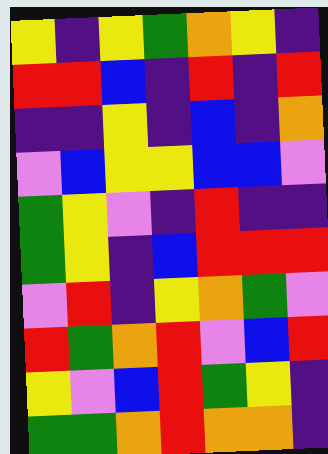[["yellow", "indigo", "yellow", "green", "orange", "yellow", "indigo"], ["red", "red", "blue", "indigo", "red", "indigo", "red"], ["indigo", "indigo", "yellow", "indigo", "blue", "indigo", "orange"], ["violet", "blue", "yellow", "yellow", "blue", "blue", "violet"], ["green", "yellow", "violet", "indigo", "red", "indigo", "indigo"], ["green", "yellow", "indigo", "blue", "red", "red", "red"], ["violet", "red", "indigo", "yellow", "orange", "green", "violet"], ["red", "green", "orange", "red", "violet", "blue", "red"], ["yellow", "violet", "blue", "red", "green", "yellow", "indigo"], ["green", "green", "orange", "red", "orange", "orange", "indigo"]]